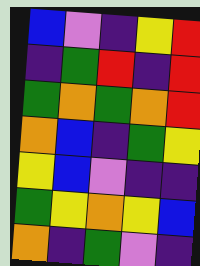[["blue", "violet", "indigo", "yellow", "red"], ["indigo", "green", "red", "indigo", "red"], ["green", "orange", "green", "orange", "red"], ["orange", "blue", "indigo", "green", "yellow"], ["yellow", "blue", "violet", "indigo", "indigo"], ["green", "yellow", "orange", "yellow", "blue"], ["orange", "indigo", "green", "violet", "indigo"]]